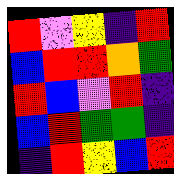[["red", "violet", "yellow", "indigo", "red"], ["blue", "red", "red", "orange", "green"], ["red", "blue", "violet", "red", "indigo"], ["blue", "red", "green", "green", "indigo"], ["indigo", "red", "yellow", "blue", "red"]]